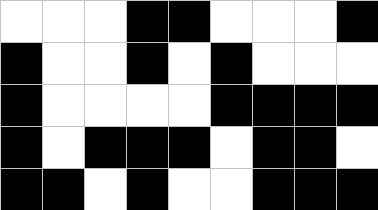[["white", "white", "white", "black", "black", "white", "white", "white", "black"], ["black", "white", "white", "black", "white", "black", "white", "white", "white"], ["black", "white", "white", "white", "white", "black", "black", "black", "black"], ["black", "white", "black", "black", "black", "white", "black", "black", "white"], ["black", "black", "white", "black", "white", "white", "black", "black", "black"]]